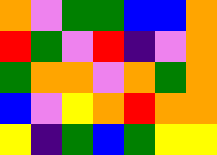[["orange", "violet", "green", "green", "blue", "blue", "orange"], ["red", "green", "violet", "red", "indigo", "violet", "orange"], ["green", "orange", "orange", "violet", "orange", "green", "orange"], ["blue", "violet", "yellow", "orange", "red", "orange", "orange"], ["yellow", "indigo", "green", "blue", "green", "yellow", "yellow"]]